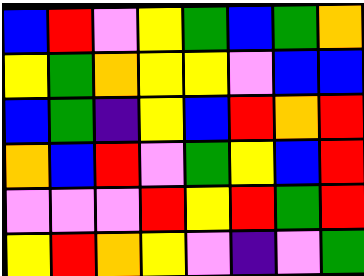[["blue", "red", "violet", "yellow", "green", "blue", "green", "orange"], ["yellow", "green", "orange", "yellow", "yellow", "violet", "blue", "blue"], ["blue", "green", "indigo", "yellow", "blue", "red", "orange", "red"], ["orange", "blue", "red", "violet", "green", "yellow", "blue", "red"], ["violet", "violet", "violet", "red", "yellow", "red", "green", "red"], ["yellow", "red", "orange", "yellow", "violet", "indigo", "violet", "green"]]